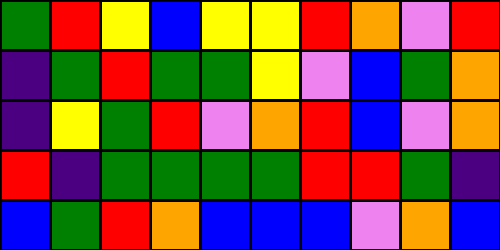[["green", "red", "yellow", "blue", "yellow", "yellow", "red", "orange", "violet", "red"], ["indigo", "green", "red", "green", "green", "yellow", "violet", "blue", "green", "orange"], ["indigo", "yellow", "green", "red", "violet", "orange", "red", "blue", "violet", "orange"], ["red", "indigo", "green", "green", "green", "green", "red", "red", "green", "indigo"], ["blue", "green", "red", "orange", "blue", "blue", "blue", "violet", "orange", "blue"]]